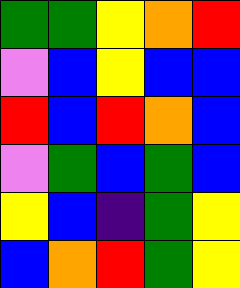[["green", "green", "yellow", "orange", "red"], ["violet", "blue", "yellow", "blue", "blue"], ["red", "blue", "red", "orange", "blue"], ["violet", "green", "blue", "green", "blue"], ["yellow", "blue", "indigo", "green", "yellow"], ["blue", "orange", "red", "green", "yellow"]]